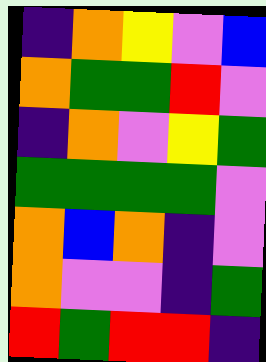[["indigo", "orange", "yellow", "violet", "blue"], ["orange", "green", "green", "red", "violet"], ["indigo", "orange", "violet", "yellow", "green"], ["green", "green", "green", "green", "violet"], ["orange", "blue", "orange", "indigo", "violet"], ["orange", "violet", "violet", "indigo", "green"], ["red", "green", "red", "red", "indigo"]]